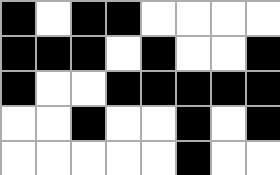[["black", "white", "black", "black", "white", "white", "white", "white"], ["black", "black", "black", "white", "black", "white", "white", "black"], ["black", "white", "white", "black", "black", "black", "black", "black"], ["white", "white", "black", "white", "white", "black", "white", "black"], ["white", "white", "white", "white", "white", "black", "white", "white"]]